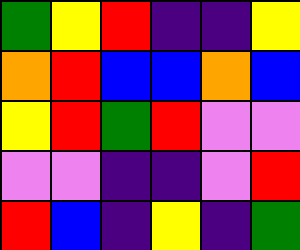[["green", "yellow", "red", "indigo", "indigo", "yellow"], ["orange", "red", "blue", "blue", "orange", "blue"], ["yellow", "red", "green", "red", "violet", "violet"], ["violet", "violet", "indigo", "indigo", "violet", "red"], ["red", "blue", "indigo", "yellow", "indigo", "green"]]